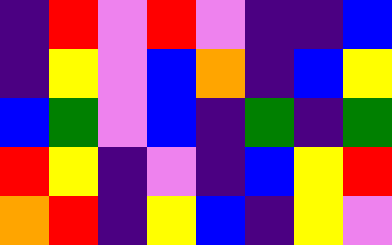[["indigo", "red", "violet", "red", "violet", "indigo", "indigo", "blue"], ["indigo", "yellow", "violet", "blue", "orange", "indigo", "blue", "yellow"], ["blue", "green", "violet", "blue", "indigo", "green", "indigo", "green"], ["red", "yellow", "indigo", "violet", "indigo", "blue", "yellow", "red"], ["orange", "red", "indigo", "yellow", "blue", "indigo", "yellow", "violet"]]